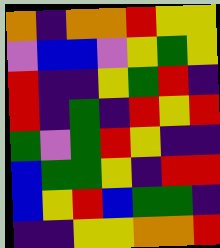[["orange", "indigo", "orange", "orange", "red", "yellow", "yellow"], ["violet", "blue", "blue", "violet", "yellow", "green", "yellow"], ["red", "indigo", "indigo", "yellow", "green", "red", "indigo"], ["red", "indigo", "green", "indigo", "red", "yellow", "red"], ["green", "violet", "green", "red", "yellow", "indigo", "indigo"], ["blue", "green", "green", "yellow", "indigo", "red", "red"], ["blue", "yellow", "red", "blue", "green", "green", "indigo"], ["indigo", "indigo", "yellow", "yellow", "orange", "orange", "red"]]